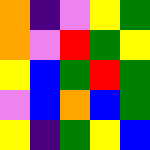[["orange", "indigo", "violet", "yellow", "green"], ["orange", "violet", "red", "green", "yellow"], ["yellow", "blue", "green", "red", "green"], ["violet", "blue", "orange", "blue", "green"], ["yellow", "indigo", "green", "yellow", "blue"]]